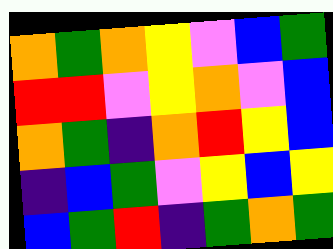[["orange", "green", "orange", "yellow", "violet", "blue", "green"], ["red", "red", "violet", "yellow", "orange", "violet", "blue"], ["orange", "green", "indigo", "orange", "red", "yellow", "blue"], ["indigo", "blue", "green", "violet", "yellow", "blue", "yellow"], ["blue", "green", "red", "indigo", "green", "orange", "green"]]